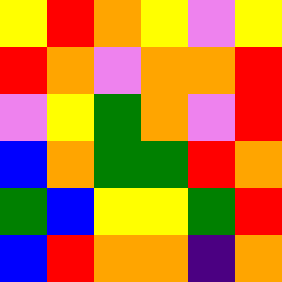[["yellow", "red", "orange", "yellow", "violet", "yellow"], ["red", "orange", "violet", "orange", "orange", "red"], ["violet", "yellow", "green", "orange", "violet", "red"], ["blue", "orange", "green", "green", "red", "orange"], ["green", "blue", "yellow", "yellow", "green", "red"], ["blue", "red", "orange", "orange", "indigo", "orange"]]